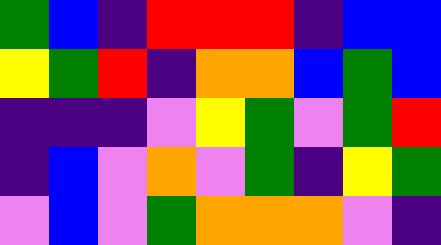[["green", "blue", "indigo", "red", "red", "red", "indigo", "blue", "blue"], ["yellow", "green", "red", "indigo", "orange", "orange", "blue", "green", "blue"], ["indigo", "indigo", "indigo", "violet", "yellow", "green", "violet", "green", "red"], ["indigo", "blue", "violet", "orange", "violet", "green", "indigo", "yellow", "green"], ["violet", "blue", "violet", "green", "orange", "orange", "orange", "violet", "indigo"]]